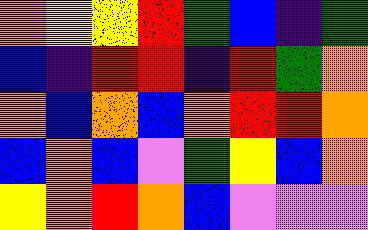[["orange", "yellow", "yellow", "red", "green", "blue", "indigo", "green"], ["blue", "indigo", "red", "red", "indigo", "red", "green", "orange"], ["orange", "blue", "orange", "blue", "orange", "red", "red", "orange"], ["blue", "orange", "blue", "violet", "green", "yellow", "blue", "orange"], ["yellow", "orange", "red", "orange", "blue", "violet", "violet", "violet"]]